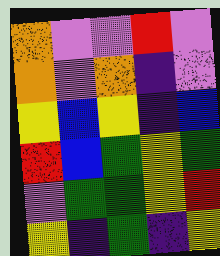[["orange", "violet", "violet", "red", "violet"], ["orange", "violet", "orange", "indigo", "violet"], ["yellow", "blue", "yellow", "indigo", "blue"], ["red", "blue", "green", "yellow", "green"], ["violet", "green", "green", "yellow", "red"], ["yellow", "indigo", "green", "indigo", "yellow"]]